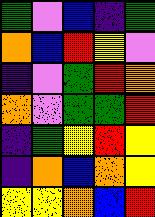[["green", "violet", "blue", "indigo", "green"], ["orange", "blue", "red", "yellow", "violet"], ["indigo", "violet", "green", "red", "orange"], ["orange", "violet", "green", "green", "red"], ["indigo", "green", "yellow", "red", "yellow"], ["indigo", "orange", "blue", "orange", "yellow"], ["yellow", "yellow", "orange", "blue", "red"]]